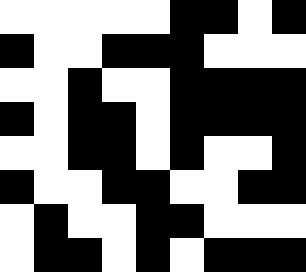[["white", "white", "white", "white", "white", "black", "black", "white", "black"], ["black", "white", "white", "black", "black", "black", "white", "white", "white"], ["white", "white", "black", "white", "white", "black", "black", "black", "black"], ["black", "white", "black", "black", "white", "black", "black", "black", "black"], ["white", "white", "black", "black", "white", "black", "white", "white", "black"], ["black", "white", "white", "black", "black", "white", "white", "black", "black"], ["white", "black", "white", "white", "black", "black", "white", "white", "white"], ["white", "black", "black", "white", "black", "white", "black", "black", "black"]]